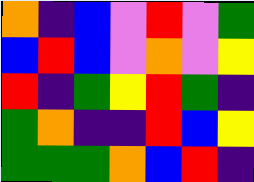[["orange", "indigo", "blue", "violet", "red", "violet", "green"], ["blue", "red", "blue", "violet", "orange", "violet", "yellow"], ["red", "indigo", "green", "yellow", "red", "green", "indigo"], ["green", "orange", "indigo", "indigo", "red", "blue", "yellow"], ["green", "green", "green", "orange", "blue", "red", "indigo"]]